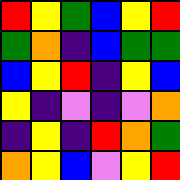[["red", "yellow", "green", "blue", "yellow", "red"], ["green", "orange", "indigo", "blue", "green", "green"], ["blue", "yellow", "red", "indigo", "yellow", "blue"], ["yellow", "indigo", "violet", "indigo", "violet", "orange"], ["indigo", "yellow", "indigo", "red", "orange", "green"], ["orange", "yellow", "blue", "violet", "yellow", "red"]]